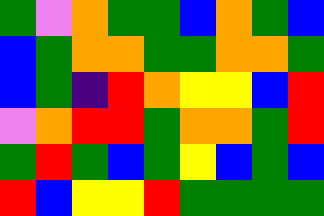[["green", "violet", "orange", "green", "green", "blue", "orange", "green", "blue"], ["blue", "green", "orange", "orange", "green", "green", "orange", "orange", "green"], ["blue", "green", "indigo", "red", "orange", "yellow", "yellow", "blue", "red"], ["violet", "orange", "red", "red", "green", "orange", "orange", "green", "red"], ["green", "red", "green", "blue", "green", "yellow", "blue", "green", "blue"], ["red", "blue", "yellow", "yellow", "red", "green", "green", "green", "green"]]